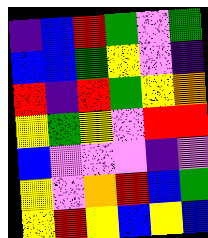[["indigo", "blue", "red", "green", "violet", "green"], ["blue", "blue", "green", "yellow", "violet", "indigo"], ["red", "indigo", "red", "green", "yellow", "orange"], ["yellow", "green", "yellow", "violet", "red", "red"], ["blue", "violet", "violet", "violet", "indigo", "violet"], ["yellow", "violet", "orange", "red", "blue", "green"], ["yellow", "red", "yellow", "blue", "yellow", "blue"]]